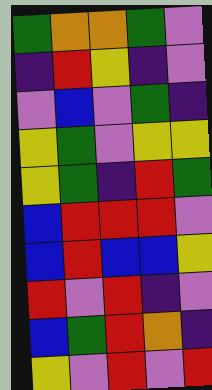[["green", "orange", "orange", "green", "violet"], ["indigo", "red", "yellow", "indigo", "violet"], ["violet", "blue", "violet", "green", "indigo"], ["yellow", "green", "violet", "yellow", "yellow"], ["yellow", "green", "indigo", "red", "green"], ["blue", "red", "red", "red", "violet"], ["blue", "red", "blue", "blue", "yellow"], ["red", "violet", "red", "indigo", "violet"], ["blue", "green", "red", "orange", "indigo"], ["yellow", "violet", "red", "violet", "red"]]